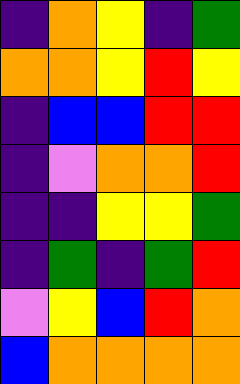[["indigo", "orange", "yellow", "indigo", "green"], ["orange", "orange", "yellow", "red", "yellow"], ["indigo", "blue", "blue", "red", "red"], ["indigo", "violet", "orange", "orange", "red"], ["indigo", "indigo", "yellow", "yellow", "green"], ["indigo", "green", "indigo", "green", "red"], ["violet", "yellow", "blue", "red", "orange"], ["blue", "orange", "orange", "orange", "orange"]]